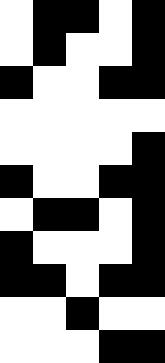[["white", "black", "black", "white", "black"], ["white", "black", "white", "white", "black"], ["black", "white", "white", "black", "black"], ["white", "white", "white", "white", "white"], ["white", "white", "white", "white", "black"], ["black", "white", "white", "black", "black"], ["white", "black", "black", "white", "black"], ["black", "white", "white", "white", "black"], ["black", "black", "white", "black", "black"], ["white", "white", "black", "white", "white"], ["white", "white", "white", "black", "black"]]